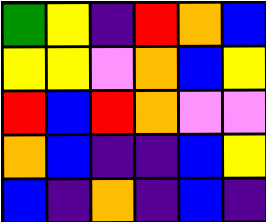[["green", "yellow", "indigo", "red", "orange", "blue"], ["yellow", "yellow", "violet", "orange", "blue", "yellow"], ["red", "blue", "red", "orange", "violet", "violet"], ["orange", "blue", "indigo", "indigo", "blue", "yellow"], ["blue", "indigo", "orange", "indigo", "blue", "indigo"]]